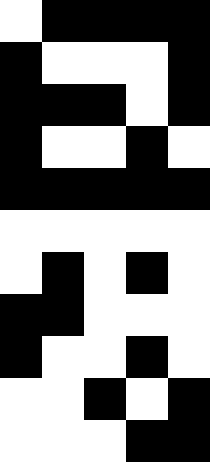[["white", "black", "black", "black", "black"], ["black", "white", "white", "white", "black"], ["black", "black", "black", "white", "black"], ["black", "white", "white", "black", "white"], ["black", "black", "black", "black", "black"], ["white", "white", "white", "white", "white"], ["white", "black", "white", "black", "white"], ["black", "black", "white", "white", "white"], ["black", "white", "white", "black", "white"], ["white", "white", "black", "white", "black"], ["white", "white", "white", "black", "black"]]